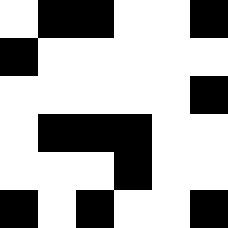[["white", "black", "black", "white", "white", "black"], ["black", "white", "white", "white", "white", "white"], ["white", "white", "white", "white", "white", "black"], ["white", "black", "black", "black", "white", "white"], ["white", "white", "white", "black", "white", "white"], ["black", "white", "black", "white", "white", "black"]]